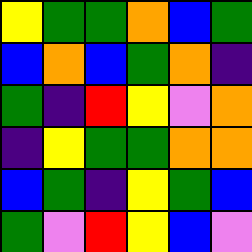[["yellow", "green", "green", "orange", "blue", "green"], ["blue", "orange", "blue", "green", "orange", "indigo"], ["green", "indigo", "red", "yellow", "violet", "orange"], ["indigo", "yellow", "green", "green", "orange", "orange"], ["blue", "green", "indigo", "yellow", "green", "blue"], ["green", "violet", "red", "yellow", "blue", "violet"]]